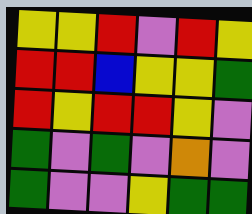[["yellow", "yellow", "red", "violet", "red", "yellow"], ["red", "red", "blue", "yellow", "yellow", "green"], ["red", "yellow", "red", "red", "yellow", "violet"], ["green", "violet", "green", "violet", "orange", "violet"], ["green", "violet", "violet", "yellow", "green", "green"]]